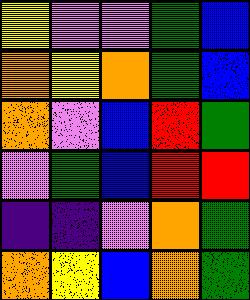[["yellow", "violet", "violet", "green", "blue"], ["orange", "yellow", "orange", "green", "blue"], ["orange", "violet", "blue", "red", "green"], ["violet", "green", "blue", "red", "red"], ["indigo", "indigo", "violet", "orange", "green"], ["orange", "yellow", "blue", "orange", "green"]]